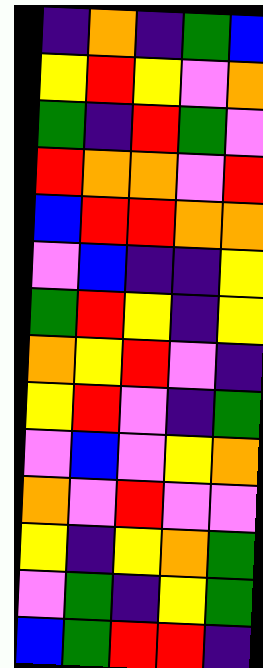[["indigo", "orange", "indigo", "green", "blue"], ["yellow", "red", "yellow", "violet", "orange"], ["green", "indigo", "red", "green", "violet"], ["red", "orange", "orange", "violet", "red"], ["blue", "red", "red", "orange", "orange"], ["violet", "blue", "indigo", "indigo", "yellow"], ["green", "red", "yellow", "indigo", "yellow"], ["orange", "yellow", "red", "violet", "indigo"], ["yellow", "red", "violet", "indigo", "green"], ["violet", "blue", "violet", "yellow", "orange"], ["orange", "violet", "red", "violet", "violet"], ["yellow", "indigo", "yellow", "orange", "green"], ["violet", "green", "indigo", "yellow", "green"], ["blue", "green", "red", "red", "indigo"]]